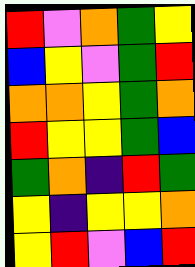[["red", "violet", "orange", "green", "yellow"], ["blue", "yellow", "violet", "green", "red"], ["orange", "orange", "yellow", "green", "orange"], ["red", "yellow", "yellow", "green", "blue"], ["green", "orange", "indigo", "red", "green"], ["yellow", "indigo", "yellow", "yellow", "orange"], ["yellow", "red", "violet", "blue", "red"]]